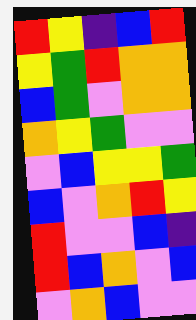[["red", "yellow", "indigo", "blue", "red"], ["yellow", "green", "red", "orange", "orange"], ["blue", "green", "violet", "orange", "orange"], ["orange", "yellow", "green", "violet", "violet"], ["violet", "blue", "yellow", "yellow", "green"], ["blue", "violet", "orange", "red", "yellow"], ["red", "violet", "violet", "blue", "indigo"], ["red", "blue", "orange", "violet", "blue"], ["violet", "orange", "blue", "violet", "violet"]]